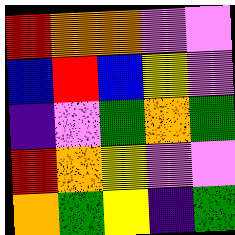[["red", "orange", "orange", "violet", "violet"], ["blue", "red", "blue", "yellow", "violet"], ["indigo", "violet", "green", "orange", "green"], ["red", "orange", "yellow", "violet", "violet"], ["orange", "green", "yellow", "indigo", "green"]]